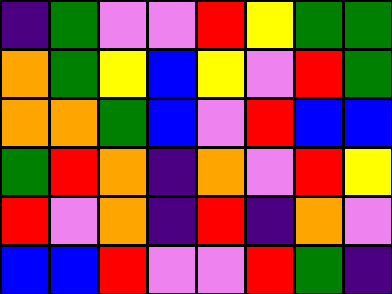[["indigo", "green", "violet", "violet", "red", "yellow", "green", "green"], ["orange", "green", "yellow", "blue", "yellow", "violet", "red", "green"], ["orange", "orange", "green", "blue", "violet", "red", "blue", "blue"], ["green", "red", "orange", "indigo", "orange", "violet", "red", "yellow"], ["red", "violet", "orange", "indigo", "red", "indigo", "orange", "violet"], ["blue", "blue", "red", "violet", "violet", "red", "green", "indigo"]]